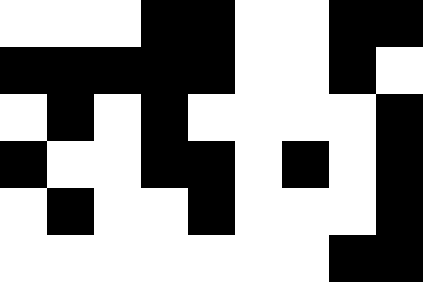[["white", "white", "white", "black", "black", "white", "white", "black", "black"], ["black", "black", "black", "black", "black", "white", "white", "black", "white"], ["white", "black", "white", "black", "white", "white", "white", "white", "black"], ["black", "white", "white", "black", "black", "white", "black", "white", "black"], ["white", "black", "white", "white", "black", "white", "white", "white", "black"], ["white", "white", "white", "white", "white", "white", "white", "black", "black"]]